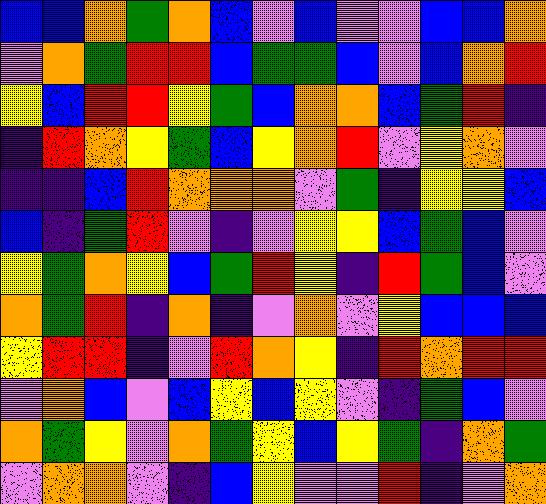[["blue", "blue", "orange", "green", "orange", "blue", "violet", "blue", "violet", "violet", "blue", "blue", "orange"], ["violet", "orange", "green", "red", "red", "blue", "green", "green", "blue", "violet", "blue", "orange", "red"], ["yellow", "blue", "red", "red", "yellow", "green", "blue", "orange", "orange", "blue", "green", "red", "indigo"], ["indigo", "red", "orange", "yellow", "green", "blue", "yellow", "orange", "red", "violet", "yellow", "orange", "violet"], ["indigo", "indigo", "blue", "red", "orange", "orange", "orange", "violet", "green", "indigo", "yellow", "yellow", "blue"], ["blue", "indigo", "green", "red", "violet", "indigo", "violet", "yellow", "yellow", "blue", "green", "blue", "violet"], ["yellow", "green", "orange", "yellow", "blue", "green", "red", "yellow", "indigo", "red", "green", "blue", "violet"], ["orange", "green", "red", "indigo", "orange", "indigo", "violet", "orange", "violet", "yellow", "blue", "blue", "blue"], ["yellow", "red", "red", "indigo", "violet", "red", "orange", "yellow", "indigo", "red", "orange", "red", "red"], ["violet", "orange", "blue", "violet", "blue", "yellow", "blue", "yellow", "violet", "indigo", "green", "blue", "violet"], ["orange", "green", "yellow", "violet", "orange", "green", "yellow", "blue", "yellow", "green", "indigo", "orange", "green"], ["violet", "orange", "orange", "violet", "indigo", "blue", "yellow", "violet", "violet", "red", "indigo", "violet", "orange"]]